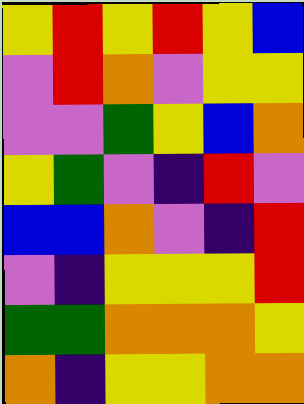[["yellow", "red", "yellow", "red", "yellow", "blue"], ["violet", "red", "orange", "violet", "yellow", "yellow"], ["violet", "violet", "green", "yellow", "blue", "orange"], ["yellow", "green", "violet", "indigo", "red", "violet"], ["blue", "blue", "orange", "violet", "indigo", "red"], ["violet", "indigo", "yellow", "yellow", "yellow", "red"], ["green", "green", "orange", "orange", "orange", "yellow"], ["orange", "indigo", "yellow", "yellow", "orange", "orange"]]